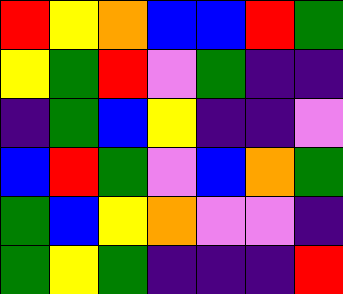[["red", "yellow", "orange", "blue", "blue", "red", "green"], ["yellow", "green", "red", "violet", "green", "indigo", "indigo"], ["indigo", "green", "blue", "yellow", "indigo", "indigo", "violet"], ["blue", "red", "green", "violet", "blue", "orange", "green"], ["green", "blue", "yellow", "orange", "violet", "violet", "indigo"], ["green", "yellow", "green", "indigo", "indigo", "indigo", "red"]]